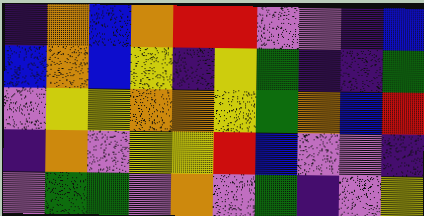[["indigo", "orange", "blue", "orange", "red", "red", "violet", "violet", "indigo", "blue"], ["blue", "orange", "blue", "yellow", "indigo", "yellow", "green", "indigo", "indigo", "green"], ["violet", "yellow", "yellow", "orange", "orange", "yellow", "green", "orange", "blue", "red"], ["indigo", "orange", "violet", "yellow", "yellow", "red", "blue", "violet", "violet", "indigo"], ["violet", "green", "green", "violet", "orange", "violet", "green", "indigo", "violet", "yellow"]]